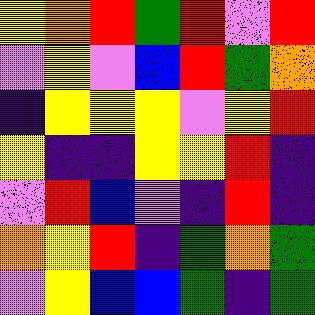[["yellow", "orange", "red", "green", "red", "violet", "red"], ["violet", "yellow", "violet", "blue", "red", "green", "orange"], ["indigo", "yellow", "yellow", "yellow", "violet", "yellow", "red"], ["yellow", "indigo", "indigo", "yellow", "yellow", "red", "indigo"], ["violet", "red", "blue", "violet", "indigo", "red", "indigo"], ["orange", "yellow", "red", "indigo", "green", "orange", "green"], ["violet", "yellow", "blue", "blue", "green", "indigo", "green"]]